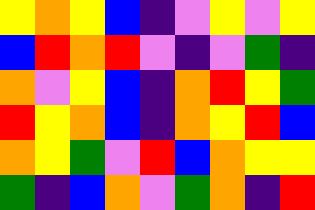[["yellow", "orange", "yellow", "blue", "indigo", "violet", "yellow", "violet", "yellow"], ["blue", "red", "orange", "red", "violet", "indigo", "violet", "green", "indigo"], ["orange", "violet", "yellow", "blue", "indigo", "orange", "red", "yellow", "green"], ["red", "yellow", "orange", "blue", "indigo", "orange", "yellow", "red", "blue"], ["orange", "yellow", "green", "violet", "red", "blue", "orange", "yellow", "yellow"], ["green", "indigo", "blue", "orange", "violet", "green", "orange", "indigo", "red"]]